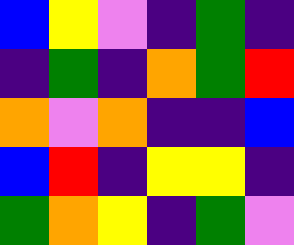[["blue", "yellow", "violet", "indigo", "green", "indigo"], ["indigo", "green", "indigo", "orange", "green", "red"], ["orange", "violet", "orange", "indigo", "indigo", "blue"], ["blue", "red", "indigo", "yellow", "yellow", "indigo"], ["green", "orange", "yellow", "indigo", "green", "violet"]]